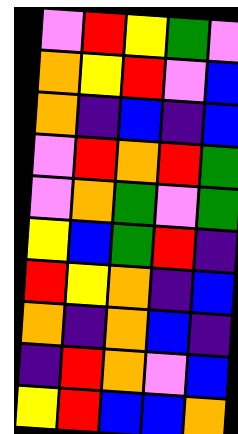[["violet", "red", "yellow", "green", "violet"], ["orange", "yellow", "red", "violet", "blue"], ["orange", "indigo", "blue", "indigo", "blue"], ["violet", "red", "orange", "red", "green"], ["violet", "orange", "green", "violet", "green"], ["yellow", "blue", "green", "red", "indigo"], ["red", "yellow", "orange", "indigo", "blue"], ["orange", "indigo", "orange", "blue", "indigo"], ["indigo", "red", "orange", "violet", "blue"], ["yellow", "red", "blue", "blue", "orange"]]